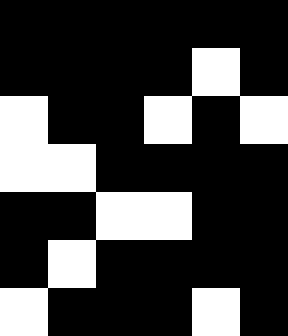[["black", "black", "black", "black", "black", "black"], ["black", "black", "black", "black", "white", "black"], ["white", "black", "black", "white", "black", "white"], ["white", "white", "black", "black", "black", "black"], ["black", "black", "white", "white", "black", "black"], ["black", "white", "black", "black", "black", "black"], ["white", "black", "black", "black", "white", "black"]]